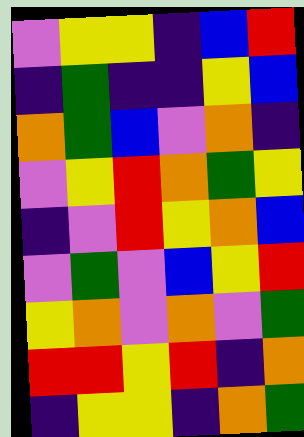[["violet", "yellow", "yellow", "indigo", "blue", "red"], ["indigo", "green", "indigo", "indigo", "yellow", "blue"], ["orange", "green", "blue", "violet", "orange", "indigo"], ["violet", "yellow", "red", "orange", "green", "yellow"], ["indigo", "violet", "red", "yellow", "orange", "blue"], ["violet", "green", "violet", "blue", "yellow", "red"], ["yellow", "orange", "violet", "orange", "violet", "green"], ["red", "red", "yellow", "red", "indigo", "orange"], ["indigo", "yellow", "yellow", "indigo", "orange", "green"]]